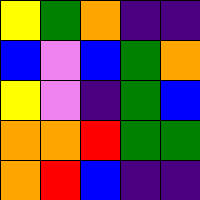[["yellow", "green", "orange", "indigo", "indigo"], ["blue", "violet", "blue", "green", "orange"], ["yellow", "violet", "indigo", "green", "blue"], ["orange", "orange", "red", "green", "green"], ["orange", "red", "blue", "indigo", "indigo"]]